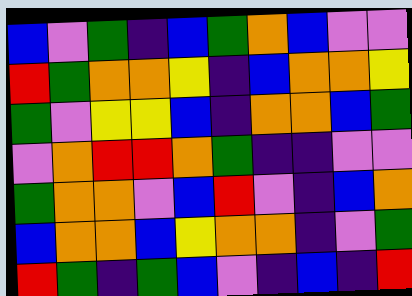[["blue", "violet", "green", "indigo", "blue", "green", "orange", "blue", "violet", "violet"], ["red", "green", "orange", "orange", "yellow", "indigo", "blue", "orange", "orange", "yellow"], ["green", "violet", "yellow", "yellow", "blue", "indigo", "orange", "orange", "blue", "green"], ["violet", "orange", "red", "red", "orange", "green", "indigo", "indigo", "violet", "violet"], ["green", "orange", "orange", "violet", "blue", "red", "violet", "indigo", "blue", "orange"], ["blue", "orange", "orange", "blue", "yellow", "orange", "orange", "indigo", "violet", "green"], ["red", "green", "indigo", "green", "blue", "violet", "indigo", "blue", "indigo", "red"]]